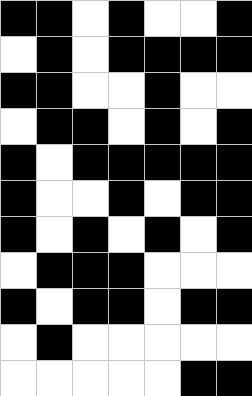[["black", "black", "white", "black", "white", "white", "black"], ["white", "black", "white", "black", "black", "black", "black"], ["black", "black", "white", "white", "black", "white", "white"], ["white", "black", "black", "white", "black", "white", "black"], ["black", "white", "black", "black", "black", "black", "black"], ["black", "white", "white", "black", "white", "black", "black"], ["black", "white", "black", "white", "black", "white", "black"], ["white", "black", "black", "black", "white", "white", "white"], ["black", "white", "black", "black", "white", "black", "black"], ["white", "black", "white", "white", "white", "white", "white"], ["white", "white", "white", "white", "white", "black", "black"]]